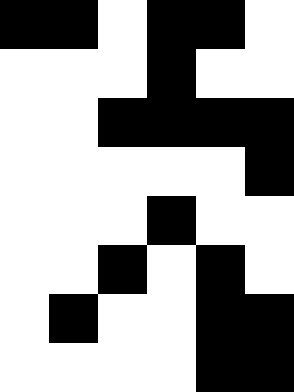[["black", "black", "white", "black", "black", "white"], ["white", "white", "white", "black", "white", "white"], ["white", "white", "black", "black", "black", "black"], ["white", "white", "white", "white", "white", "black"], ["white", "white", "white", "black", "white", "white"], ["white", "white", "black", "white", "black", "white"], ["white", "black", "white", "white", "black", "black"], ["white", "white", "white", "white", "black", "black"]]